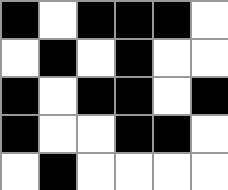[["black", "white", "black", "black", "black", "white"], ["white", "black", "white", "black", "white", "white"], ["black", "white", "black", "black", "white", "black"], ["black", "white", "white", "black", "black", "white"], ["white", "black", "white", "white", "white", "white"]]